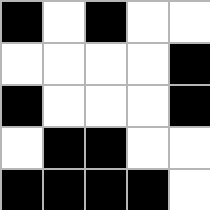[["black", "white", "black", "white", "white"], ["white", "white", "white", "white", "black"], ["black", "white", "white", "white", "black"], ["white", "black", "black", "white", "white"], ["black", "black", "black", "black", "white"]]